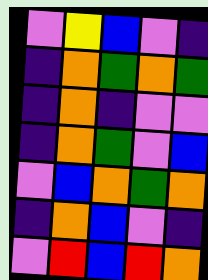[["violet", "yellow", "blue", "violet", "indigo"], ["indigo", "orange", "green", "orange", "green"], ["indigo", "orange", "indigo", "violet", "violet"], ["indigo", "orange", "green", "violet", "blue"], ["violet", "blue", "orange", "green", "orange"], ["indigo", "orange", "blue", "violet", "indigo"], ["violet", "red", "blue", "red", "orange"]]